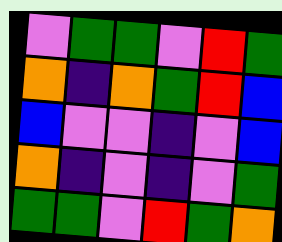[["violet", "green", "green", "violet", "red", "green"], ["orange", "indigo", "orange", "green", "red", "blue"], ["blue", "violet", "violet", "indigo", "violet", "blue"], ["orange", "indigo", "violet", "indigo", "violet", "green"], ["green", "green", "violet", "red", "green", "orange"]]